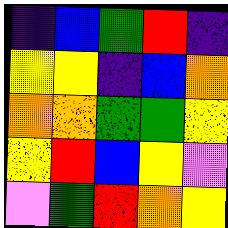[["indigo", "blue", "green", "red", "indigo"], ["yellow", "yellow", "indigo", "blue", "orange"], ["orange", "orange", "green", "green", "yellow"], ["yellow", "red", "blue", "yellow", "violet"], ["violet", "green", "red", "orange", "yellow"]]